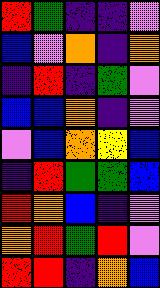[["red", "green", "indigo", "indigo", "violet"], ["blue", "violet", "orange", "indigo", "orange"], ["indigo", "red", "indigo", "green", "violet"], ["blue", "blue", "orange", "indigo", "violet"], ["violet", "blue", "orange", "yellow", "blue"], ["indigo", "red", "green", "green", "blue"], ["red", "orange", "blue", "indigo", "violet"], ["orange", "red", "green", "red", "violet"], ["red", "red", "indigo", "orange", "blue"]]